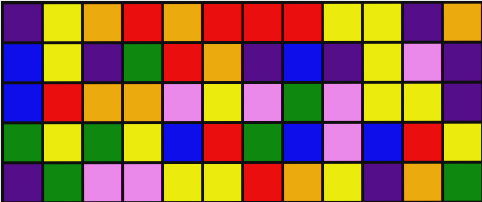[["indigo", "yellow", "orange", "red", "orange", "red", "red", "red", "yellow", "yellow", "indigo", "orange"], ["blue", "yellow", "indigo", "green", "red", "orange", "indigo", "blue", "indigo", "yellow", "violet", "indigo"], ["blue", "red", "orange", "orange", "violet", "yellow", "violet", "green", "violet", "yellow", "yellow", "indigo"], ["green", "yellow", "green", "yellow", "blue", "red", "green", "blue", "violet", "blue", "red", "yellow"], ["indigo", "green", "violet", "violet", "yellow", "yellow", "red", "orange", "yellow", "indigo", "orange", "green"]]